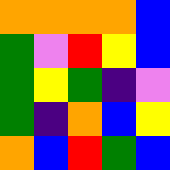[["orange", "orange", "orange", "orange", "blue"], ["green", "violet", "red", "yellow", "blue"], ["green", "yellow", "green", "indigo", "violet"], ["green", "indigo", "orange", "blue", "yellow"], ["orange", "blue", "red", "green", "blue"]]